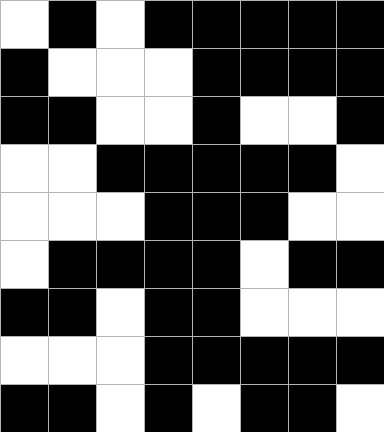[["white", "black", "white", "black", "black", "black", "black", "black"], ["black", "white", "white", "white", "black", "black", "black", "black"], ["black", "black", "white", "white", "black", "white", "white", "black"], ["white", "white", "black", "black", "black", "black", "black", "white"], ["white", "white", "white", "black", "black", "black", "white", "white"], ["white", "black", "black", "black", "black", "white", "black", "black"], ["black", "black", "white", "black", "black", "white", "white", "white"], ["white", "white", "white", "black", "black", "black", "black", "black"], ["black", "black", "white", "black", "white", "black", "black", "white"]]